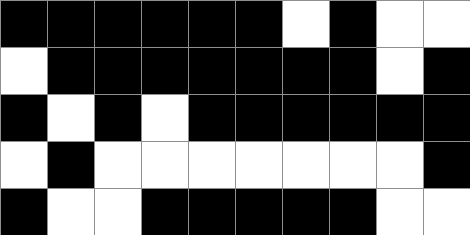[["black", "black", "black", "black", "black", "black", "white", "black", "white", "white"], ["white", "black", "black", "black", "black", "black", "black", "black", "white", "black"], ["black", "white", "black", "white", "black", "black", "black", "black", "black", "black"], ["white", "black", "white", "white", "white", "white", "white", "white", "white", "black"], ["black", "white", "white", "black", "black", "black", "black", "black", "white", "white"]]